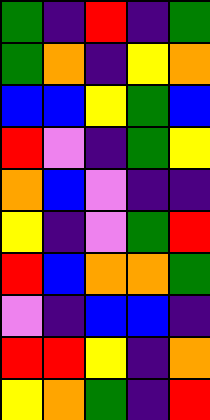[["green", "indigo", "red", "indigo", "green"], ["green", "orange", "indigo", "yellow", "orange"], ["blue", "blue", "yellow", "green", "blue"], ["red", "violet", "indigo", "green", "yellow"], ["orange", "blue", "violet", "indigo", "indigo"], ["yellow", "indigo", "violet", "green", "red"], ["red", "blue", "orange", "orange", "green"], ["violet", "indigo", "blue", "blue", "indigo"], ["red", "red", "yellow", "indigo", "orange"], ["yellow", "orange", "green", "indigo", "red"]]